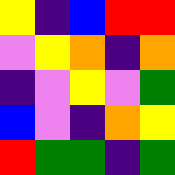[["yellow", "indigo", "blue", "red", "red"], ["violet", "yellow", "orange", "indigo", "orange"], ["indigo", "violet", "yellow", "violet", "green"], ["blue", "violet", "indigo", "orange", "yellow"], ["red", "green", "green", "indigo", "green"]]